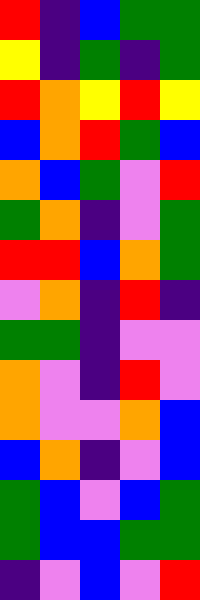[["red", "indigo", "blue", "green", "green"], ["yellow", "indigo", "green", "indigo", "green"], ["red", "orange", "yellow", "red", "yellow"], ["blue", "orange", "red", "green", "blue"], ["orange", "blue", "green", "violet", "red"], ["green", "orange", "indigo", "violet", "green"], ["red", "red", "blue", "orange", "green"], ["violet", "orange", "indigo", "red", "indigo"], ["green", "green", "indigo", "violet", "violet"], ["orange", "violet", "indigo", "red", "violet"], ["orange", "violet", "violet", "orange", "blue"], ["blue", "orange", "indigo", "violet", "blue"], ["green", "blue", "violet", "blue", "green"], ["green", "blue", "blue", "green", "green"], ["indigo", "violet", "blue", "violet", "red"]]